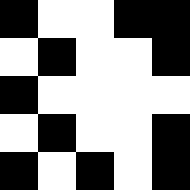[["black", "white", "white", "black", "black"], ["white", "black", "white", "white", "black"], ["black", "white", "white", "white", "white"], ["white", "black", "white", "white", "black"], ["black", "white", "black", "white", "black"]]